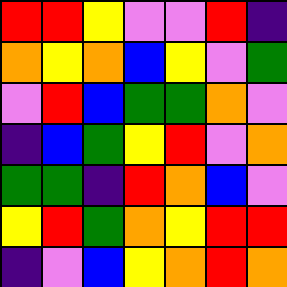[["red", "red", "yellow", "violet", "violet", "red", "indigo"], ["orange", "yellow", "orange", "blue", "yellow", "violet", "green"], ["violet", "red", "blue", "green", "green", "orange", "violet"], ["indigo", "blue", "green", "yellow", "red", "violet", "orange"], ["green", "green", "indigo", "red", "orange", "blue", "violet"], ["yellow", "red", "green", "orange", "yellow", "red", "red"], ["indigo", "violet", "blue", "yellow", "orange", "red", "orange"]]